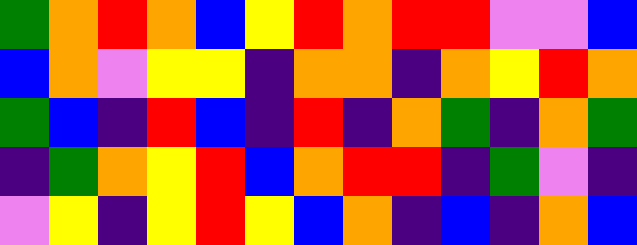[["green", "orange", "red", "orange", "blue", "yellow", "red", "orange", "red", "red", "violet", "violet", "blue"], ["blue", "orange", "violet", "yellow", "yellow", "indigo", "orange", "orange", "indigo", "orange", "yellow", "red", "orange"], ["green", "blue", "indigo", "red", "blue", "indigo", "red", "indigo", "orange", "green", "indigo", "orange", "green"], ["indigo", "green", "orange", "yellow", "red", "blue", "orange", "red", "red", "indigo", "green", "violet", "indigo"], ["violet", "yellow", "indigo", "yellow", "red", "yellow", "blue", "orange", "indigo", "blue", "indigo", "orange", "blue"]]